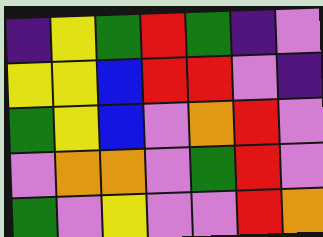[["indigo", "yellow", "green", "red", "green", "indigo", "violet"], ["yellow", "yellow", "blue", "red", "red", "violet", "indigo"], ["green", "yellow", "blue", "violet", "orange", "red", "violet"], ["violet", "orange", "orange", "violet", "green", "red", "violet"], ["green", "violet", "yellow", "violet", "violet", "red", "orange"]]